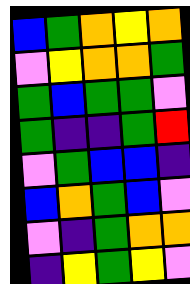[["blue", "green", "orange", "yellow", "orange"], ["violet", "yellow", "orange", "orange", "green"], ["green", "blue", "green", "green", "violet"], ["green", "indigo", "indigo", "green", "red"], ["violet", "green", "blue", "blue", "indigo"], ["blue", "orange", "green", "blue", "violet"], ["violet", "indigo", "green", "orange", "orange"], ["indigo", "yellow", "green", "yellow", "violet"]]